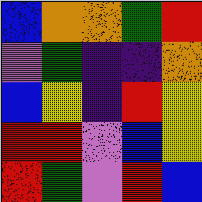[["blue", "orange", "orange", "green", "red"], ["violet", "green", "indigo", "indigo", "orange"], ["blue", "yellow", "indigo", "red", "yellow"], ["red", "red", "violet", "blue", "yellow"], ["red", "green", "violet", "red", "blue"]]